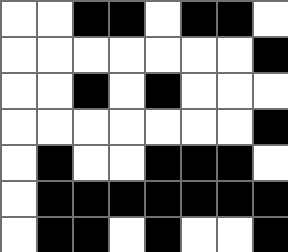[["white", "white", "black", "black", "white", "black", "black", "white"], ["white", "white", "white", "white", "white", "white", "white", "black"], ["white", "white", "black", "white", "black", "white", "white", "white"], ["white", "white", "white", "white", "white", "white", "white", "black"], ["white", "black", "white", "white", "black", "black", "black", "white"], ["white", "black", "black", "black", "black", "black", "black", "black"], ["white", "black", "black", "white", "black", "white", "white", "black"]]